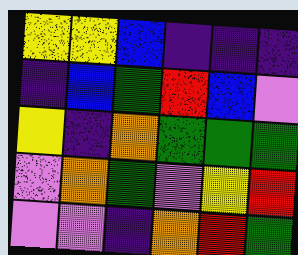[["yellow", "yellow", "blue", "indigo", "indigo", "indigo"], ["indigo", "blue", "green", "red", "blue", "violet"], ["yellow", "indigo", "orange", "green", "green", "green"], ["violet", "orange", "green", "violet", "yellow", "red"], ["violet", "violet", "indigo", "orange", "red", "green"]]